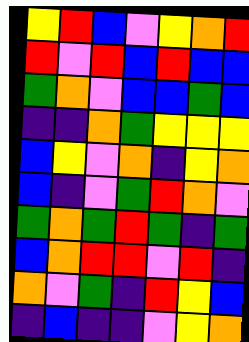[["yellow", "red", "blue", "violet", "yellow", "orange", "red"], ["red", "violet", "red", "blue", "red", "blue", "blue"], ["green", "orange", "violet", "blue", "blue", "green", "blue"], ["indigo", "indigo", "orange", "green", "yellow", "yellow", "yellow"], ["blue", "yellow", "violet", "orange", "indigo", "yellow", "orange"], ["blue", "indigo", "violet", "green", "red", "orange", "violet"], ["green", "orange", "green", "red", "green", "indigo", "green"], ["blue", "orange", "red", "red", "violet", "red", "indigo"], ["orange", "violet", "green", "indigo", "red", "yellow", "blue"], ["indigo", "blue", "indigo", "indigo", "violet", "yellow", "orange"]]